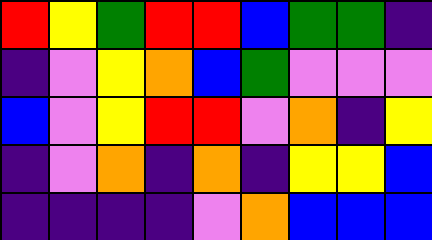[["red", "yellow", "green", "red", "red", "blue", "green", "green", "indigo"], ["indigo", "violet", "yellow", "orange", "blue", "green", "violet", "violet", "violet"], ["blue", "violet", "yellow", "red", "red", "violet", "orange", "indigo", "yellow"], ["indigo", "violet", "orange", "indigo", "orange", "indigo", "yellow", "yellow", "blue"], ["indigo", "indigo", "indigo", "indigo", "violet", "orange", "blue", "blue", "blue"]]